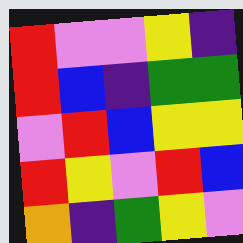[["red", "violet", "violet", "yellow", "indigo"], ["red", "blue", "indigo", "green", "green"], ["violet", "red", "blue", "yellow", "yellow"], ["red", "yellow", "violet", "red", "blue"], ["orange", "indigo", "green", "yellow", "violet"]]